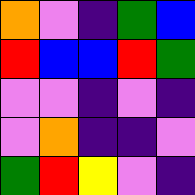[["orange", "violet", "indigo", "green", "blue"], ["red", "blue", "blue", "red", "green"], ["violet", "violet", "indigo", "violet", "indigo"], ["violet", "orange", "indigo", "indigo", "violet"], ["green", "red", "yellow", "violet", "indigo"]]